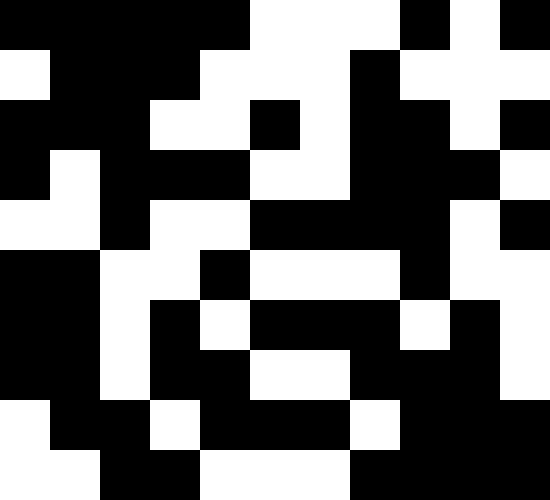[["black", "black", "black", "black", "black", "white", "white", "white", "black", "white", "black"], ["white", "black", "black", "black", "white", "white", "white", "black", "white", "white", "white"], ["black", "black", "black", "white", "white", "black", "white", "black", "black", "white", "black"], ["black", "white", "black", "black", "black", "white", "white", "black", "black", "black", "white"], ["white", "white", "black", "white", "white", "black", "black", "black", "black", "white", "black"], ["black", "black", "white", "white", "black", "white", "white", "white", "black", "white", "white"], ["black", "black", "white", "black", "white", "black", "black", "black", "white", "black", "white"], ["black", "black", "white", "black", "black", "white", "white", "black", "black", "black", "white"], ["white", "black", "black", "white", "black", "black", "black", "white", "black", "black", "black"], ["white", "white", "black", "black", "white", "white", "white", "black", "black", "black", "black"]]